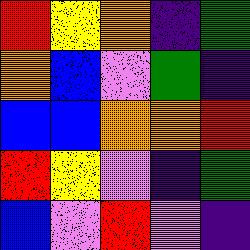[["red", "yellow", "orange", "indigo", "green"], ["orange", "blue", "violet", "green", "indigo"], ["blue", "blue", "orange", "orange", "red"], ["red", "yellow", "violet", "indigo", "green"], ["blue", "violet", "red", "violet", "indigo"]]